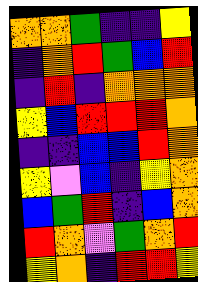[["orange", "orange", "green", "indigo", "indigo", "yellow"], ["indigo", "orange", "red", "green", "blue", "red"], ["indigo", "red", "indigo", "orange", "orange", "orange"], ["yellow", "blue", "red", "red", "red", "orange"], ["indigo", "indigo", "blue", "blue", "red", "orange"], ["yellow", "violet", "blue", "indigo", "yellow", "orange"], ["blue", "green", "red", "indigo", "blue", "orange"], ["red", "orange", "violet", "green", "orange", "red"], ["yellow", "orange", "indigo", "red", "red", "yellow"]]